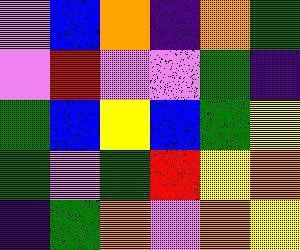[["violet", "blue", "orange", "indigo", "orange", "green"], ["violet", "red", "violet", "violet", "green", "indigo"], ["green", "blue", "yellow", "blue", "green", "yellow"], ["green", "violet", "green", "red", "yellow", "orange"], ["indigo", "green", "orange", "violet", "orange", "yellow"]]